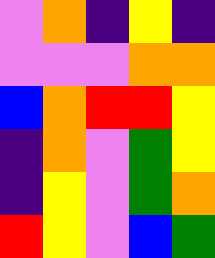[["violet", "orange", "indigo", "yellow", "indigo"], ["violet", "violet", "violet", "orange", "orange"], ["blue", "orange", "red", "red", "yellow"], ["indigo", "orange", "violet", "green", "yellow"], ["indigo", "yellow", "violet", "green", "orange"], ["red", "yellow", "violet", "blue", "green"]]